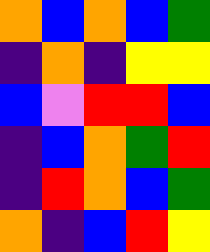[["orange", "blue", "orange", "blue", "green"], ["indigo", "orange", "indigo", "yellow", "yellow"], ["blue", "violet", "red", "red", "blue"], ["indigo", "blue", "orange", "green", "red"], ["indigo", "red", "orange", "blue", "green"], ["orange", "indigo", "blue", "red", "yellow"]]